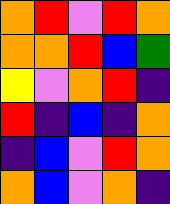[["orange", "red", "violet", "red", "orange"], ["orange", "orange", "red", "blue", "green"], ["yellow", "violet", "orange", "red", "indigo"], ["red", "indigo", "blue", "indigo", "orange"], ["indigo", "blue", "violet", "red", "orange"], ["orange", "blue", "violet", "orange", "indigo"]]